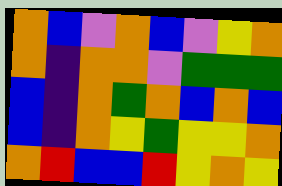[["orange", "blue", "violet", "orange", "blue", "violet", "yellow", "orange"], ["orange", "indigo", "orange", "orange", "violet", "green", "green", "green"], ["blue", "indigo", "orange", "green", "orange", "blue", "orange", "blue"], ["blue", "indigo", "orange", "yellow", "green", "yellow", "yellow", "orange"], ["orange", "red", "blue", "blue", "red", "yellow", "orange", "yellow"]]